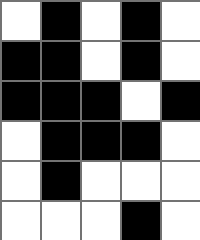[["white", "black", "white", "black", "white"], ["black", "black", "white", "black", "white"], ["black", "black", "black", "white", "black"], ["white", "black", "black", "black", "white"], ["white", "black", "white", "white", "white"], ["white", "white", "white", "black", "white"]]